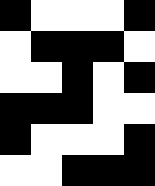[["black", "white", "white", "white", "black"], ["white", "black", "black", "black", "white"], ["white", "white", "black", "white", "black"], ["black", "black", "black", "white", "white"], ["black", "white", "white", "white", "black"], ["white", "white", "black", "black", "black"]]